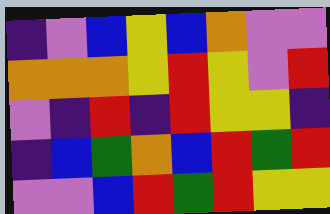[["indigo", "violet", "blue", "yellow", "blue", "orange", "violet", "violet"], ["orange", "orange", "orange", "yellow", "red", "yellow", "violet", "red"], ["violet", "indigo", "red", "indigo", "red", "yellow", "yellow", "indigo"], ["indigo", "blue", "green", "orange", "blue", "red", "green", "red"], ["violet", "violet", "blue", "red", "green", "red", "yellow", "yellow"]]